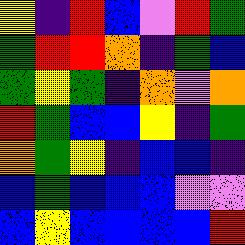[["yellow", "indigo", "red", "blue", "violet", "red", "green"], ["green", "red", "red", "orange", "indigo", "green", "blue"], ["green", "yellow", "green", "indigo", "orange", "violet", "orange"], ["red", "green", "blue", "blue", "yellow", "indigo", "green"], ["orange", "green", "yellow", "indigo", "blue", "blue", "indigo"], ["blue", "green", "blue", "blue", "blue", "violet", "violet"], ["blue", "yellow", "blue", "blue", "blue", "blue", "red"]]